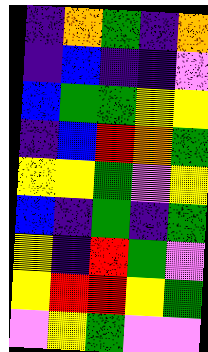[["indigo", "orange", "green", "indigo", "orange"], ["indigo", "blue", "indigo", "indigo", "violet"], ["blue", "green", "green", "yellow", "yellow"], ["indigo", "blue", "red", "orange", "green"], ["yellow", "yellow", "green", "violet", "yellow"], ["blue", "indigo", "green", "indigo", "green"], ["yellow", "indigo", "red", "green", "violet"], ["yellow", "red", "red", "yellow", "green"], ["violet", "yellow", "green", "violet", "violet"]]